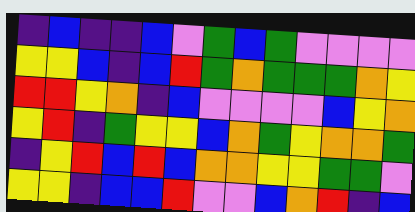[["indigo", "blue", "indigo", "indigo", "blue", "violet", "green", "blue", "green", "violet", "violet", "violet", "violet"], ["yellow", "yellow", "blue", "indigo", "blue", "red", "green", "orange", "green", "green", "green", "orange", "yellow"], ["red", "red", "yellow", "orange", "indigo", "blue", "violet", "violet", "violet", "violet", "blue", "yellow", "orange"], ["yellow", "red", "indigo", "green", "yellow", "yellow", "blue", "orange", "green", "yellow", "orange", "orange", "green"], ["indigo", "yellow", "red", "blue", "red", "blue", "orange", "orange", "yellow", "yellow", "green", "green", "violet"], ["yellow", "yellow", "indigo", "blue", "blue", "red", "violet", "violet", "blue", "orange", "red", "indigo", "blue"]]